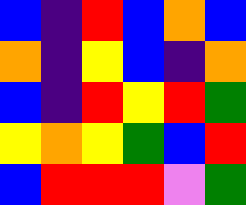[["blue", "indigo", "red", "blue", "orange", "blue"], ["orange", "indigo", "yellow", "blue", "indigo", "orange"], ["blue", "indigo", "red", "yellow", "red", "green"], ["yellow", "orange", "yellow", "green", "blue", "red"], ["blue", "red", "red", "red", "violet", "green"]]